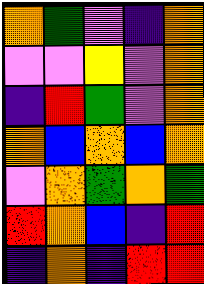[["orange", "green", "violet", "indigo", "orange"], ["violet", "violet", "yellow", "violet", "orange"], ["indigo", "red", "green", "violet", "orange"], ["orange", "blue", "orange", "blue", "orange"], ["violet", "orange", "green", "orange", "green"], ["red", "orange", "blue", "indigo", "red"], ["indigo", "orange", "indigo", "red", "red"]]